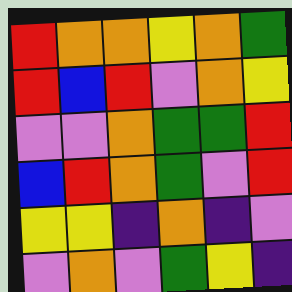[["red", "orange", "orange", "yellow", "orange", "green"], ["red", "blue", "red", "violet", "orange", "yellow"], ["violet", "violet", "orange", "green", "green", "red"], ["blue", "red", "orange", "green", "violet", "red"], ["yellow", "yellow", "indigo", "orange", "indigo", "violet"], ["violet", "orange", "violet", "green", "yellow", "indigo"]]